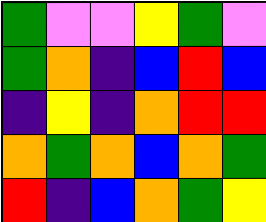[["green", "violet", "violet", "yellow", "green", "violet"], ["green", "orange", "indigo", "blue", "red", "blue"], ["indigo", "yellow", "indigo", "orange", "red", "red"], ["orange", "green", "orange", "blue", "orange", "green"], ["red", "indigo", "blue", "orange", "green", "yellow"]]